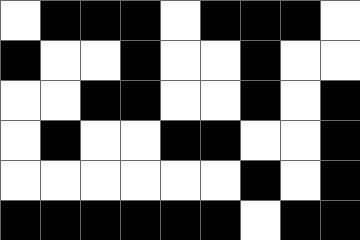[["white", "black", "black", "black", "white", "black", "black", "black", "white"], ["black", "white", "white", "black", "white", "white", "black", "white", "white"], ["white", "white", "black", "black", "white", "white", "black", "white", "black"], ["white", "black", "white", "white", "black", "black", "white", "white", "black"], ["white", "white", "white", "white", "white", "white", "black", "white", "black"], ["black", "black", "black", "black", "black", "black", "white", "black", "black"]]